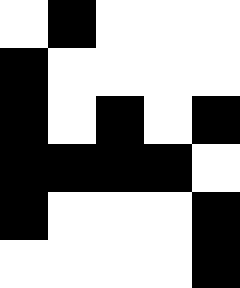[["white", "black", "white", "white", "white"], ["black", "white", "white", "white", "white"], ["black", "white", "black", "white", "black"], ["black", "black", "black", "black", "white"], ["black", "white", "white", "white", "black"], ["white", "white", "white", "white", "black"]]